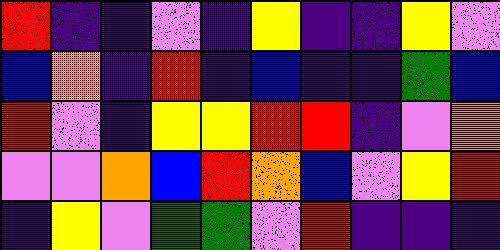[["red", "indigo", "indigo", "violet", "indigo", "yellow", "indigo", "indigo", "yellow", "violet"], ["blue", "orange", "indigo", "red", "indigo", "blue", "indigo", "indigo", "green", "blue"], ["red", "violet", "indigo", "yellow", "yellow", "red", "red", "indigo", "violet", "orange"], ["violet", "violet", "orange", "blue", "red", "orange", "blue", "violet", "yellow", "red"], ["indigo", "yellow", "violet", "green", "green", "violet", "red", "indigo", "indigo", "indigo"]]